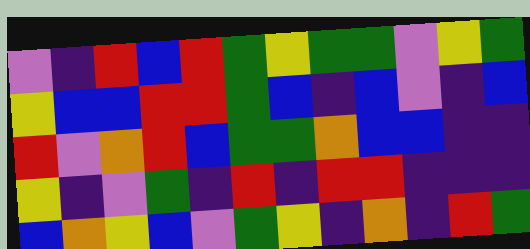[["violet", "indigo", "red", "blue", "red", "green", "yellow", "green", "green", "violet", "yellow", "green"], ["yellow", "blue", "blue", "red", "red", "green", "blue", "indigo", "blue", "violet", "indigo", "blue"], ["red", "violet", "orange", "red", "blue", "green", "green", "orange", "blue", "blue", "indigo", "indigo"], ["yellow", "indigo", "violet", "green", "indigo", "red", "indigo", "red", "red", "indigo", "indigo", "indigo"], ["blue", "orange", "yellow", "blue", "violet", "green", "yellow", "indigo", "orange", "indigo", "red", "green"]]